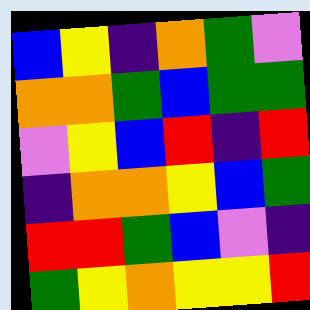[["blue", "yellow", "indigo", "orange", "green", "violet"], ["orange", "orange", "green", "blue", "green", "green"], ["violet", "yellow", "blue", "red", "indigo", "red"], ["indigo", "orange", "orange", "yellow", "blue", "green"], ["red", "red", "green", "blue", "violet", "indigo"], ["green", "yellow", "orange", "yellow", "yellow", "red"]]